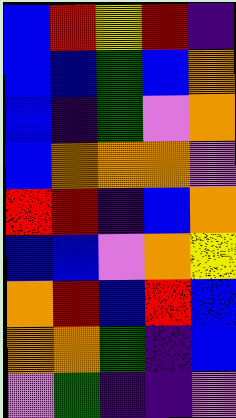[["blue", "red", "yellow", "red", "indigo"], ["blue", "blue", "green", "blue", "orange"], ["blue", "indigo", "green", "violet", "orange"], ["blue", "orange", "orange", "orange", "violet"], ["red", "red", "indigo", "blue", "orange"], ["blue", "blue", "violet", "orange", "yellow"], ["orange", "red", "blue", "red", "blue"], ["orange", "orange", "green", "indigo", "blue"], ["violet", "green", "indigo", "indigo", "violet"]]